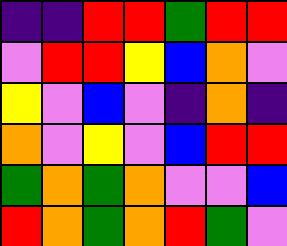[["indigo", "indigo", "red", "red", "green", "red", "red"], ["violet", "red", "red", "yellow", "blue", "orange", "violet"], ["yellow", "violet", "blue", "violet", "indigo", "orange", "indigo"], ["orange", "violet", "yellow", "violet", "blue", "red", "red"], ["green", "orange", "green", "orange", "violet", "violet", "blue"], ["red", "orange", "green", "orange", "red", "green", "violet"]]